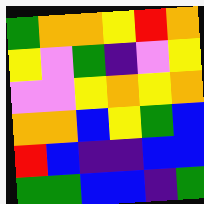[["green", "orange", "orange", "yellow", "red", "orange"], ["yellow", "violet", "green", "indigo", "violet", "yellow"], ["violet", "violet", "yellow", "orange", "yellow", "orange"], ["orange", "orange", "blue", "yellow", "green", "blue"], ["red", "blue", "indigo", "indigo", "blue", "blue"], ["green", "green", "blue", "blue", "indigo", "green"]]